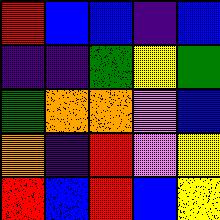[["red", "blue", "blue", "indigo", "blue"], ["indigo", "indigo", "green", "yellow", "green"], ["green", "orange", "orange", "violet", "blue"], ["orange", "indigo", "red", "violet", "yellow"], ["red", "blue", "red", "blue", "yellow"]]